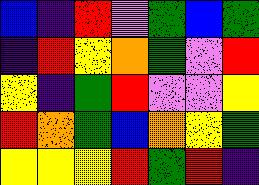[["blue", "indigo", "red", "violet", "green", "blue", "green"], ["indigo", "red", "yellow", "orange", "green", "violet", "red"], ["yellow", "indigo", "green", "red", "violet", "violet", "yellow"], ["red", "orange", "green", "blue", "orange", "yellow", "green"], ["yellow", "yellow", "yellow", "red", "green", "red", "indigo"]]